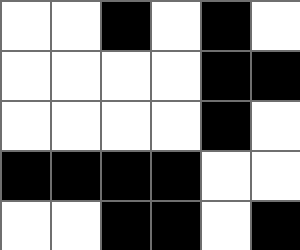[["white", "white", "black", "white", "black", "white"], ["white", "white", "white", "white", "black", "black"], ["white", "white", "white", "white", "black", "white"], ["black", "black", "black", "black", "white", "white"], ["white", "white", "black", "black", "white", "black"]]